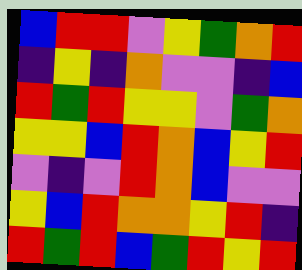[["blue", "red", "red", "violet", "yellow", "green", "orange", "red"], ["indigo", "yellow", "indigo", "orange", "violet", "violet", "indigo", "blue"], ["red", "green", "red", "yellow", "yellow", "violet", "green", "orange"], ["yellow", "yellow", "blue", "red", "orange", "blue", "yellow", "red"], ["violet", "indigo", "violet", "red", "orange", "blue", "violet", "violet"], ["yellow", "blue", "red", "orange", "orange", "yellow", "red", "indigo"], ["red", "green", "red", "blue", "green", "red", "yellow", "red"]]